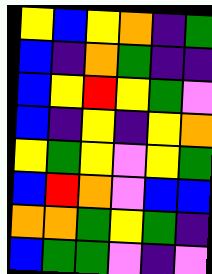[["yellow", "blue", "yellow", "orange", "indigo", "green"], ["blue", "indigo", "orange", "green", "indigo", "indigo"], ["blue", "yellow", "red", "yellow", "green", "violet"], ["blue", "indigo", "yellow", "indigo", "yellow", "orange"], ["yellow", "green", "yellow", "violet", "yellow", "green"], ["blue", "red", "orange", "violet", "blue", "blue"], ["orange", "orange", "green", "yellow", "green", "indigo"], ["blue", "green", "green", "violet", "indigo", "violet"]]